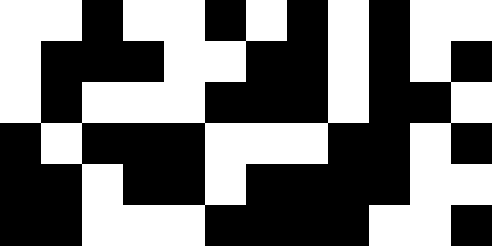[["white", "white", "black", "white", "white", "black", "white", "black", "white", "black", "white", "white"], ["white", "black", "black", "black", "white", "white", "black", "black", "white", "black", "white", "black"], ["white", "black", "white", "white", "white", "black", "black", "black", "white", "black", "black", "white"], ["black", "white", "black", "black", "black", "white", "white", "white", "black", "black", "white", "black"], ["black", "black", "white", "black", "black", "white", "black", "black", "black", "black", "white", "white"], ["black", "black", "white", "white", "white", "black", "black", "black", "black", "white", "white", "black"]]